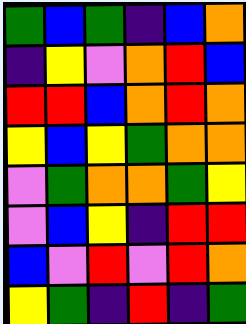[["green", "blue", "green", "indigo", "blue", "orange"], ["indigo", "yellow", "violet", "orange", "red", "blue"], ["red", "red", "blue", "orange", "red", "orange"], ["yellow", "blue", "yellow", "green", "orange", "orange"], ["violet", "green", "orange", "orange", "green", "yellow"], ["violet", "blue", "yellow", "indigo", "red", "red"], ["blue", "violet", "red", "violet", "red", "orange"], ["yellow", "green", "indigo", "red", "indigo", "green"]]